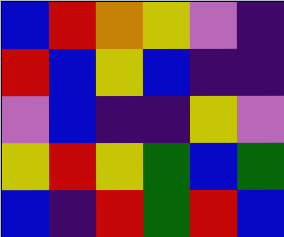[["blue", "red", "orange", "yellow", "violet", "indigo"], ["red", "blue", "yellow", "blue", "indigo", "indigo"], ["violet", "blue", "indigo", "indigo", "yellow", "violet"], ["yellow", "red", "yellow", "green", "blue", "green"], ["blue", "indigo", "red", "green", "red", "blue"]]